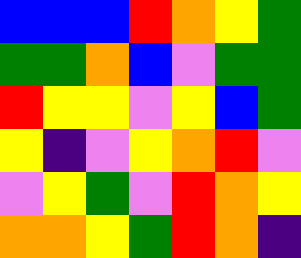[["blue", "blue", "blue", "red", "orange", "yellow", "green"], ["green", "green", "orange", "blue", "violet", "green", "green"], ["red", "yellow", "yellow", "violet", "yellow", "blue", "green"], ["yellow", "indigo", "violet", "yellow", "orange", "red", "violet"], ["violet", "yellow", "green", "violet", "red", "orange", "yellow"], ["orange", "orange", "yellow", "green", "red", "orange", "indigo"]]